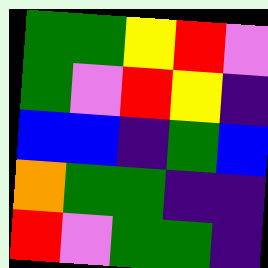[["green", "green", "yellow", "red", "violet"], ["green", "violet", "red", "yellow", "indigo"], ["blue", "blue", "indigo", "green", "blue"], ["orange", "green", "green", "indigo", "indigo"], ["red", "violet", "green", "green", "indigo"]]